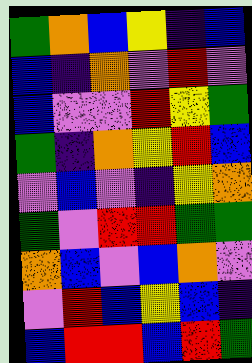[["green", "orange", "blue", "yellow", "indigo", "blue"], ["blue", "indigo", "orange", "violet", "red", "violet"], ["blue", "violet", "violet", "red", "yellow", "green"], ["green", "indigo", "orange", "yellow", "red", "blue"], ["violet", "blue", "violet", "indigo", "yellow", "orange"], ["green", "violet", "red", "red", "green", "green"], ["orange", "blue", "violet", "blue", "orange", "violet"], ["violet", "red", "blue", "yellow", "blue", "indigo"], ["blue", "red", "red", "blue", "red", "green"]]